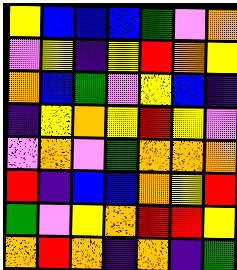[["yellow", "blue", "blue", "blue", "green", "violet", "orange"], ["violet", "yellow", "indigo", "yellow", "red", "orange", "yellow"], ["orange", "blue", "green", "violet", "yellow", "blue", "indigo"], ["indigo", "yellow", "orange", "yellow", "red", "yellow", "violet"], ["violet", "orange", "violet", "green", "orange", "orange", "orange"], ["red", "indigo", "blue", "blue", "orange", "yellow", "red"], ["green", "violet", "yellow", "orange", "red", "red", "yellow"], ["orange", "red", "orange", "indigo", "orange", "indigo", "green"]]